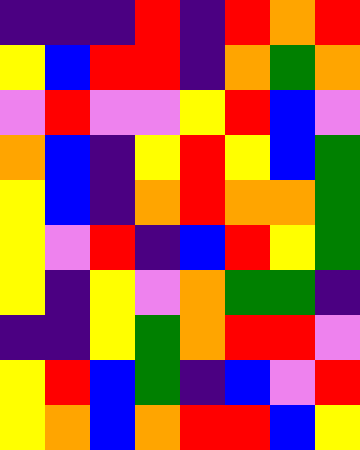[["indigo", "indigo", "indigo", "red", "indigo", "red", "orange", "red"], ["yellow", "blue", "red", "red", "indigo", "orange", "green", "orange"], ["violet", "red", "violet", "violet", "yellow", "red", "blue", "violet"], ["orange", "blue", "indigo", "yellow", "red", "yellow", "blue", "green"], ["yellow", "blue", "indigo", "orange", "red", "orange", "orange", "green"], ["yellow", "violet", "red", "indigo", "blue", "red", "yellow", "green"], ["yellow", "indigo", "yellow", "violet", "orange", "green", "green", "indigo"], ["indigo", "indigo", "yellow", "green", "orange", "red", "red", "violet"], ["yellow", "red", "blue", "green", "indigo", "blue", "violet", "red"], ["yellow", "orange", "blue", "orange", "red", "red", "blue", "yellow"]]